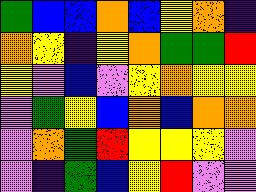[["green", "blue", "blue", "orange", "blue", "yellow", "orange", "indigo"], ["orange", "yellow", "indigo", "yellow", "orange", "green", "green", "red"], ["yellow", "violet", "blue", "violet", "yellow", "orange", "yellow", "yellow"], ["violet", "green", "yellow", "blue", "orange", "blue", "orange", "orange"], ["violet", "orange", "green", "red", "yellow", "yellow", "yellow", "violet"], ["violet", "indigo", "green", "blue", "yellow", "red", "violet", "violet"]]